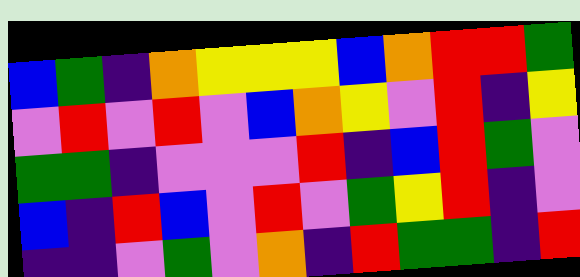[["blue", "green", "indigo", "orange", "yellow", "yellow", "yellow", "blue", "orange", "red", "red", "green"], ["violet", "red", "violet", "red", "violet", "blue", "orange", "yellow", "violet", "red", "indigo", "yellow"], ["green", "green", "indigo", "violet", "violet", "violet", "red", "indigo", "blue", "red", "green", "violet"], ["blue", "indigo", "red", "blue", "violet", "red", "violet", "green", "yellow", "red", "indigo", "violet"], ["indigo", "indigo", "violet", "green", "violet", "orange", "indigo", "red", "green", "green", "indigo", "red"]]